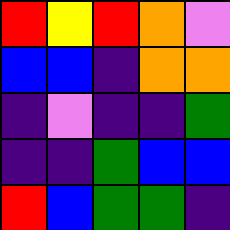[["red", "yellow", "red", "orange", "violet"], ["blue", "blue", "indigo", "orange", "orange"], ["indigo", "violet", "indigo", "indigo", "green"], ["indigo", "indigo", "green", "blue", "blue"], ["red", "blue", "green", "green", "indigo"]]